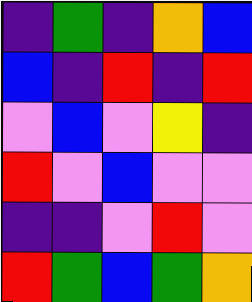[["indigo", "green", "indigo", "orange", "blue"], ["blue", "indigo", "red", "indigo", "red"], ["violet", "blue", "violet", "yellow", "indigo"], ["red", "violet", "blue", "violet", "violet"], ["indigo", "indigo", "violet", "red", "violet"], ["red", "green", "blue", "green", "orange"]]